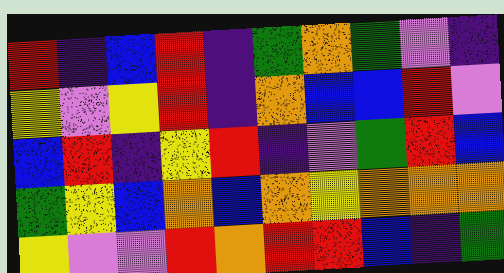[["red", "indigo", "blue", "red", "indigo", "green", "orange", "green", "violet", "indigo"], ["yellow", "violet", "yellow", "red", "indigo", "orange", "blue", "blue", "red", "violet"], ["blue", "red", "indigo", "yellow", "red", "indigo", "violet", "green", "red", "blue"], ["green", "yellow", "blue", "orange", "blue", "orange", "yellow", "orange", "orange", "orange"], ["yellow", "violet", "violet", "red", "orange", "red", "red", "blue", "indigo", "green"]]